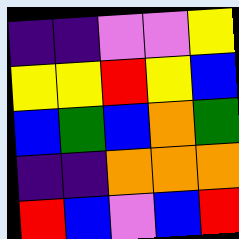[["indigo", "indigo", "violet", "violet", "yellow"], ["yellow", "yellow", "red", "yellow", "blue"], ["blue", "green", "blue", "orange", "green"], ["indigo", "indigo", "orange", "orange", "orange"], ["red", "blue", "violet", "blue", "red"]]